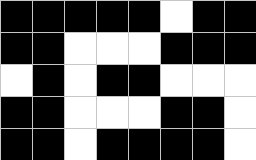[["black", "black", "black", "black", "black", "white", "black", "black"], ["black", "black", "white", "white", "white", "black", "black", "black"], ["white", "black", "white", "black", "black", "white", "white", "white"], ["black", "black", "white", "white", "white", "black", "black", "white"], ["black", "black", "white", "black", "black", "black", "black", "white"]]